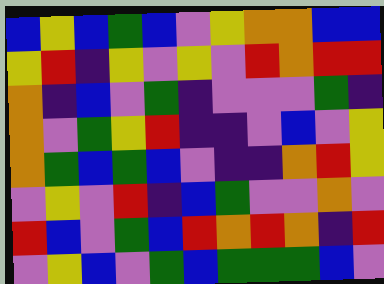[["blue", "yellow", "blue", "green", "blue", "violet", "yellow", "orange", "orange", "blue", "blue"], ["yellow", "red", "indigo", "yellow", "violet", "yellow", "violet", "red", "orange", "red", "red"], ["orange", "indigo", "blue", "violet", "green", "indigo", "violet", "violet", "violet", "green", "indigo"], ["orange", "violet", "green", "yellow", "red", "indigo", "indigo", "violet", "blue", "violet", "yellow"], ["orange", "green", "blue", "green", "blue", "violet", "indigo", "indigo", "orange", "red", "yellow"], ["violet", "yellow", "violet", "red", "indigo", "blue", "green", "violet", "violet", "orange", "violet"], ["red", "blue", "violet", "green", "blue", "red", "orange", "red", "orange", "indigo", "red"], ["violet", "yellow", "blue", "violet", "green", "blue", "green", "green", "green", "blue", "violet"]]